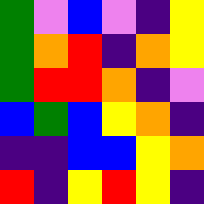[["green", "violet", "blue", "violet", "indigo", "yellow"], ["green", "orange", "red", "indigo", "orange", "yellow"], ["green", "red", "red", "orange", "indigo", "violet"], ["blue", "green", "blue", "yellow", "orange", "indigo"], ["indigo", "indigo", "blue", "blue", "yellow", "orange"], ["red", "indigo", "yellow", "red", "yellow", "indigo"]]